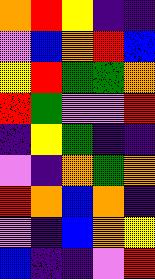[["orange", "red", "yellow", "indigo", "indigo"], ["violet", "blue", "orange", "red", "blue"], ["yellow", "red", "green", "green", "orange"], ["red", "green", "violet", "violet", "red"], ["indigo", "yellow", "green", "indigo", "indigo"], ["violet", "indigo", "orange", "green", "orange"], ["red", "orange", "blue", "orange", "indigo"], ["violet", "indigo", "blue", "orange", "yellow"], ["blue", "indigo", "indigo", "violet", "red"]]